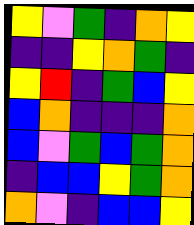[["yellow", "violet", "green", "indigo", "orange", "yellow"], ["indigo", "indigo", "yellow", "orange", "green", "indigo"], ["yellow", "red", "indigo", "green", "blue", "yellow"], ["blue", "orange", "indigo", "indigo", "indigo", "orange"], ["blue", "violet", "green", "blue", "green", "orange"], ["indigo", "blue", "blue", "yellow", "green", "orange"], ["orange", "violet", "indigo", "blue", "blue", "yellow"]]